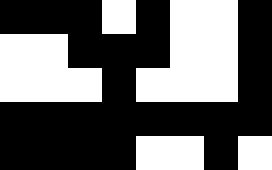[["black", "black", "black", "white", "black", "white", "white", "black"], ["white", "white", "black", "black", "black", "white", "white", "black"], ["white", "white", "white", "black", "white", "white", "white", "black"], ["black", "black", "black", "black", "black", "black", "black", "black"], ["black", "black", "black", "black", "white", "white", "black", "white"]]